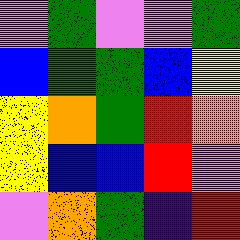[["violet", "green", "violet", "violet", "green"], ["blue", "green", "green", "blue", "yellow"], ["yellow", "orange", "green", "red", "orange"], ["yellow", "blue", "blue", "red", "violet"], ["violet", "orange", "green", "indigo", "red"]]